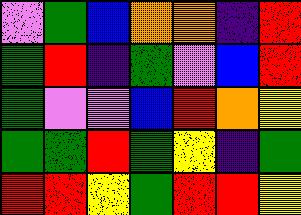[["violet", "green", "blue", "orange", "orange", "indigo", "red"], ["green", "red", "indigo", "green", "violet", "blue", "red"], ["green", "violet", "violet", "blue", "red", "orange", "yellow"], ["green", "green", "red", "green", "yellow", "indigo", "green"], ["red", "red", "yellow", "green", "red", "red", "yellow"]]